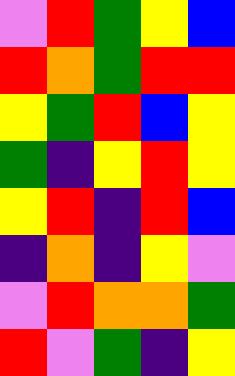[["violet", "red", "green", "yellow", "blue"], ["red", "orange", "green", "red", "red"], ["yellow", "green", "red", "blue", "yellow"], ["green", "indigo", "yellow", "red", "yellow"], ["yellow", "red", "indigo", "red", "blue"], ["indigo", "orange", "indigo", "yellow", "violet"], ["violet", "red", "orange", "orange", "green"], ["red", "violet", "green", "indigo", "yellow"]]